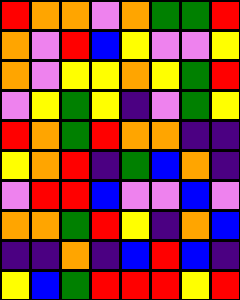[["red", "orange", "orange", "violet", "orange", "green", "green", "red"], ["orange", "violet", "red", "blue", "yellow", "violet", "violet", "yellow"], ["orange", "violet", "yellow", "yellow", "orange", "yellow", "green", "red"], ["violet", "yellow", "green", "yellow", "indigo", "violet", "green", "yellow"], ["red", "orange", "green", "red", "orange", "orange", "indigo", "indigo"], ["yellow", "orange", "red", "indigo", "green", "blue", "orange", "indigo"], ["violet", "red", "red", "blue", "violet", "violet", "blue", "violet"], ["orange", "orange", "green", "red", "yellow", "indigo", "orange", "blue"], ["indigo", "indigo", "orange", "indigo", "blue", "red", "blue", "indigo"], ["yellow", "blue", "green", "red", "red", "red", "yellow", "red"]]